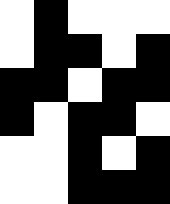[["white", "black", "white", "white", "white"], ["white", "black", "black", "white", "black"], ["black", "black", "white", "black", "black"], ["black", "white", "black", "black", "white"], ["white", "white", "black", "white", "black"], ["white", "white", "black", "black", "black"]]